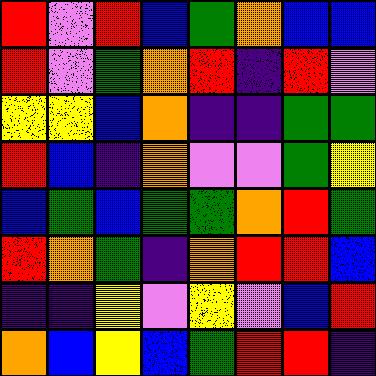[["red", "violet", "red", "blue", "green", "orange", "blue", "blue"], ["red", "violet", "green", "orange", "red", "indigo", "red", "violet"], ["yellow", "yellow", "blue", "orange", "indigo", "indigo", "green", "green"], ["red", "blue", "indigo", "orange", "violet", "violet", "green", "yellow"], ["blue", "green", "blue", "green", "green", "orange", "red", "green"], ["red", "orange", "green", "indigo", "orange", "red", "red", "blue"], ["indigo", "indigo", "yellow", "violet", "yellow", "violet", "blue", "red"], ["orange", "blue", "yellow", "blue", "green", "red", "red", "indigo"]]